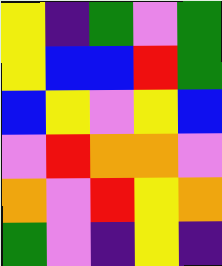[["yellow", "indigo", "green", "violet", "green"], ["yellow", "blue", "blue", "red", "green"], ["blue", "yellow", "violet", "yellow", "blue"], ["violet", "red", "orange", "orange", "violet"], ["orange", "violet", "red", "yellow", "orange"], ["green", "violet", "indigo", "yellow", "indigo"]]